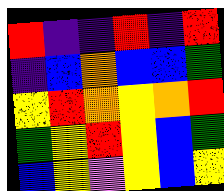[["red", "indigo", "indigo", "red", "indigo", "red"], ["indigo", "blue", "orange", "blue", "blue", "green"], ["yellow", "red", "orange", "yellow", "orange", "red"], ["green", "yellow", "red", "yellow", "blue", "green"], ["blue", "yellow", "violet", "yellow", "blue", "yellow"]]